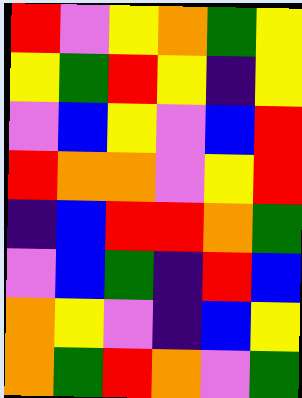[["red", "violet", "yellow", "orange", "green", "yellow"], ["yellow", "green", "red", "yellow", "indigo", "yellow"], ["violet", "blue", "yellow", "violet", "blue", "red"], ["red", "orange", "orange", "violet", "yellow", "red"], ["indigo", "blue", "red", "red", "orange", "green"], ["violet", "blue", "green", "indigo", "red", "blue"], ["orange", "yellow", "violet", "indigo", "blue", "yellow"], ["orange", "green", "red", "orange", "violet", "green"]]